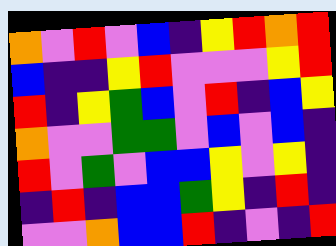[["orange", "violet", "red", "violet", "blue", "indigo", "yellow", "red", "orange", "red"], ["blue", "indigo", "indigo", "yellow", "red", "violet", "violet", "violet", "yellow", "red"], ["red", "indigo", "yellow", "green", "blue", "violet", "red", "indigo", "blue", "yellow"], ["orange", "violet", "violet", "green", "green", "violet", "blue", "violet", "blue", "indigo"], ["red", "violet", "green", "violet", "blue", "blue", "yellow", "violet", "yellow", "indigo"], ["indigo", "red", "indigo", "blue", "blue", "green", "yellow", "indigo", "red", "indigo"], ["violet", "violet", "orange", "blue", "blue", "red", "indigo", "violet", "indigo", "red"]]